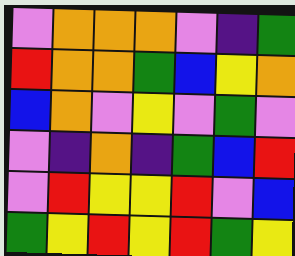[["violet", "orange", "orange", "orange", "violet", "indigo", "green"], ["red", "orange", "orange", "green", "blue", "yellow", "orange"], ["blue", "orange", "violet", "yellow", "violet", "green", "violet"], ["violet", "indigo", "orange", "indigo", "green", "blue", "red"], ["violet", "red", "yellow", "yellow", "red", "violet", "blue"], ["green", "yellow", "red", "yellow", "red", "green", "yellow"]]